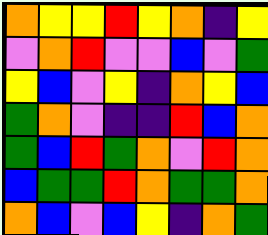[["orange", "yellow", "yellow", "red", "yellow", "orange", "indigo", "yellow"], ["violet", "orange", "red", "violet", "violet", "blue", "violet", "green"], ["yellow", "blue", "violet", "yellow", "indigo", "orange", "yellow", "blue"], ["green", "orange", "violet", "indigo", "indigo", "red", "blue", "orange"], ["green", "blue", "red", "green", "orange", "violet", "red", "orange"], ["blue", "green", "green", "red", "orange", "green", "green", "orange"], ["orange", "blue", "violet", "blue", "yellow", "indigo", "orange", "green"]]